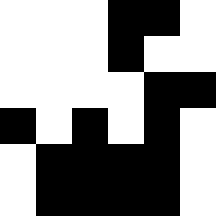[["white", "white", "white", "black", "black", "white"], ["white", "white", "white", "black", "white", "white"], ["white", "white", "white", "white", "black", "black"], ["black", "white", "black", "white", "black", "white"], ["white", "black", "black", "black", "black", "white"], ["white", "black", "black", "black", "black", "white"]]